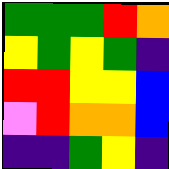[["green", "green", "green", "red", "orange"], ["yellow", "green", "yellow", "green", "indigo"], ["red", "red", "yellow", "yellow", "blue"], ["violet", "red", "orange", "orange", "blue"], ["indigo", "indigo", "green", "yellow", "indigo"]]